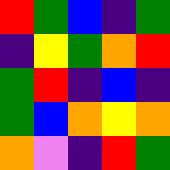[["red", "green", "blue", "indigo", "green"], ["indigo", "yellow", "green", "orange", "red"], ["green", "red", "indigo", "blue", "indigo"], ["green", "blue", "orange", "yellow", "orange"], ["orange", "violet", "indigo", "red", "green"]]